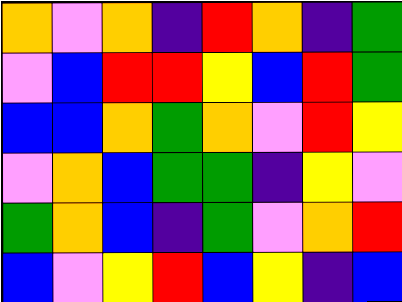[["orange", "violet", "orange", "indigo", "red", "orange", "indigo", "green"], ["violet", "blue", "red", "red", "yellow", "blue", "red", "green"], ["blue", "blue", "orange", "green", "orange", "violet", "red", "yellow"], ["violet", "orange", "blue", "green", "green", "indigo", "yellow", "violet"], ["green", "orange", "blue", "indigo", "green", "violet", "orange", "red"], ["blue", "violet", "yellow", "red", "blue", "yellow", "indigo", "blue"]]